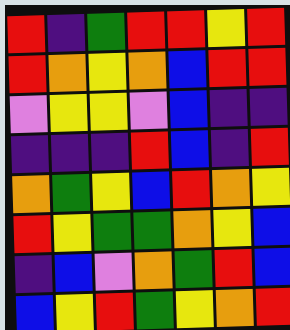[["red", "indigo", "green", "red", "red", "yellow", "red"], ["red", "orange", "yellow", "orange", "blue", "red", "red"], ["violet", "yellow", "yellow", "violet", "blue", "indigo", "indigo"], ["indigo", "indigo", "indigo", "red", "blue", "indigo", "red"], ["orange", "green", "yellow", "blue", "red", "orange", "yellow"], ["red", "yellow", "green", "green", "orange", "yellow", "blue"], ["indigo", "blue", "violet", "orange", "green", "red", "blue"], ["blue", "yellow", "red", "green", "yellow", "orange", "red"]]